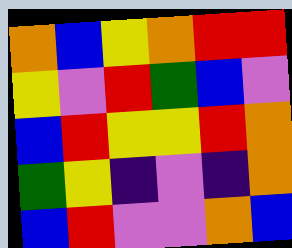[["orange", "blue", "yellow", "orange", "red", "red"], ["yellow", "violet", "red", "green", "blue", "violet"], ["blue", "red", "yellow", "yellow", "red", "orange"], ["green", "yellow", "indigo", "violet", "indigo", "orange"], ["blue", "red", "violet", "violet", "orange", "blue"]]